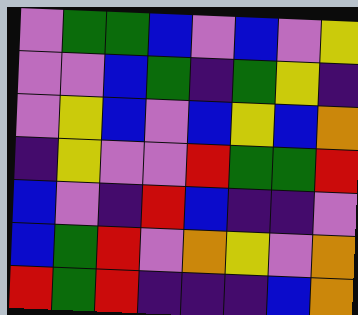[["violet", "green", "green", "blue", "violet", "blue", "violet", "yellow"], ["violet", "violet", "blue", "green", "indigo", "green", "yellow", "indigo"], ["violet", "yellow", "blue", "violet", "blue", "yellow", "blue", "orange"], ["indigo", "yellow", "violet", "violet", "red", "green", "green", "red"], ["blue", "violet", "indigo", "red", "blue", "indigo", "indigo", "violet"], ["blue", "green", "red", "violet", "orange", "yellow", "violet", "orange"], ["red", "green", "red", "indigo", "indigo", "indigo", "blue", "orange"]]